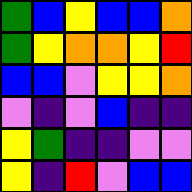[["green", "blue", "yellow", "blue", "blue", "orange"], ["green", "yellow", "orange", "orange", "yellow", "red"], ["blue", "blue", "violet", "yellow", "yellow", "orange"], ["violet", "indigo", "violet", "blue", "indigo", "indigo"], ["yellow", "green", "indigo", "indigo", "violet", "violet"], ["yellow", "indigo", "red", "violet", "blue", "blue"]]